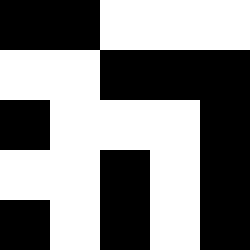[["black", "black", "white", "white", "white"], ["white", "white", "black", "black", "black"], ["black", "white", "white", "white", "black"], ["white", "white", "black", "white", "black"], ["black", "white", "black", "white", "black"]]